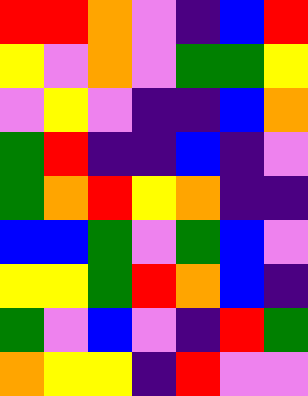[["red", "red", "orange", "violet", "indigo", "blue", "red"], ["yellow", "violet", "orange", "violet", "green", "green", "yellow"], ["violet", "yellow", "violet", "indigo", "indigo", "blue", "orange"], ["green", "red", "indigo", "indigo", "blue", "indigo", "violet"], ["green", "orange", "red", "yellow", "orange", "indigo", "indigo"], ["blue", "blue", "green", "violet", "green", "blue", "violet"], ["yellow", "yellow", "green", "red", "orange", "blue", "indigo"], ["green", "violet", "blue", "violet", "indigo", "red", "green"], ["orange", "yellow", "yellow", "indigo", "red", "violet", "violet"]]